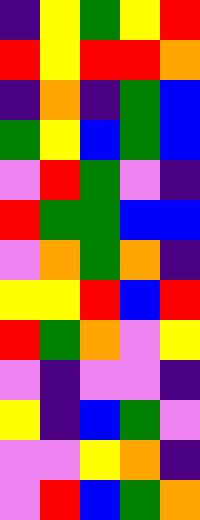[["indigo", "yellow", "green", "yellow", "red"], ["red", "yellow", "red", "red", "orange"], ["indigo", "orange", "indigo", "green", "blue"], ["green", "yellow", "blue", "green", "blue"], ["violet", "red", "green", "violet", "indigo"], ["red", "green", "green", "blue", "blue"], ["violet", "orange", "green", "orange", "indigo"], ["yellow", "yellow", "red", "blue", "red"], ["red", "green", "orange", "violet", "yellow"], ["violet", "indigo", "violet", "violet", "indigo"], ["yellow", "indigo", "blue", "green", "violet"], ["violet", "violet", "yellow", "orange", "indigo"], ["violet", "red", "blue", "green", "orange"]]